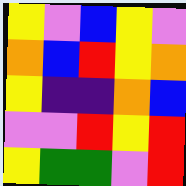[["yellow", "violet", "blue", "yellow", "violet"], ["orange", "blue", "red", "yellow", "orange"], ["yellow", "indigo", "indigo", "orange", "blue"], ["violet", "violet", "red", "yellow", "red"], ["yellow", "green", "green", "violet", "red"]]